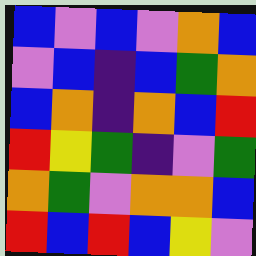[["blue", "violet", "blue", "violet", "orange", "blue"], ["violet", "blue", "indigo", "blue", "green", "orange"], ["blue", "orange", "indigo", "orange", "blue", "red"], ["red", "yellow", "green", "indigo", "violet", "green"], ["orange", "green", "violet", "orange", "orange", "blue"], ["red", "blue", "red", "blue", "yellow", "violet"]]